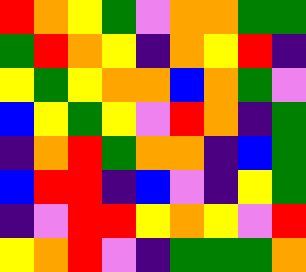[["red", "orange", "yellow", "green", "violet", "orange", "orange", "green", "green"], ["green", "red", "orange", "yellow", "indigo", "orange", "yellow", "red", "indigo"], ["yellow", "green", "yellow", "orange", "orange", "blue", "orange", "green", "violet"], ["blue", "yellow", "green", "yellow", "violet", "red", "orange", "indigo", "green"], ["indigo", "orange", "red", "green", "orange", "orange", "indigo", "blue", "green"], ["blue", "red", "red", "indigo", "blue", "violet", "indigo", "yellow", "green"], ["indigo", "violet", "red", "red", "yellow", "orange", "yellow", "violet", "red"], ["yellow", "orange", "red", "violet", "indigo", "green", "green", "green", "orange"]]